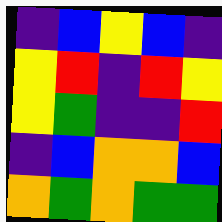[["indigo", "blue", "yellow", "blue", "indigo"], ["yellow", "red", "indigo", "red", "yellow"], ["yellow", "green", "indigo", "indigo", "red"], ["indigo", "blue", "orange", "orange", "blue"], ["orange", "green", "orange", "green", "green"]]